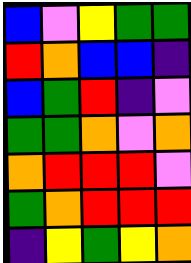[["blue", "violet", "yellow", "green", "green"], ["red", "orange", "blue", "blue", "indigo"], ["blue", "green", "red", "indigo", "violet"], ["green", "green", "orange", "violet", "orange"], ["orange", "red", "red", "red", "violet"], ["green", "orange", "red", "red", "red"], ["indigo", "yellow", "green", "yellow", "orange"]]